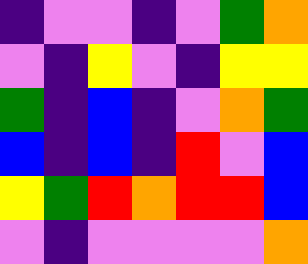[["indigo", "violet", "violet", "indigo", "violet", "green", "orange"], ["violet", "indigo", "yellow", "violet", "indigo", "yellow", "yellow"], ["green", "indigo", "blue", "indigo", "violet", "orange", "green"], ["blue", "indigo", "blue", "indigo", "red", "violet", "blue"], ["yellow", "green", "red", "orange", "red", "red", "blue"], ["violet", "indigo", "violet", "violet", "violet", "violet", "orange"]]